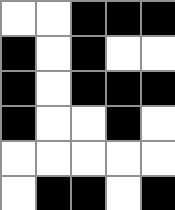[["white", "white", "black", "black", "black"], ["black", "white", "black", "white", "white"], ["black", "white", "black", "black", "black"], ["black", "white", "white", "black", "white"], ["white", "white", "white", "white", "white"], ["white", "black", "black", "white", "black"]]